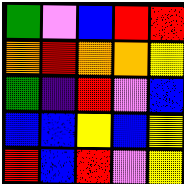[["green", "violet", "blue", "red", "red"], ["orange", "red", "orange", "orange", "yellow"], ["green", "indigo", "red", "violet", "blue"], ["blue", "blue", "yellow", "blue", "yellow"], ["red", "blue", "red", "violet", "yellow"]]